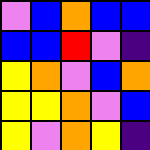[["violet", "blue", "orange", "blue", "blue"], ["blue", "blue", "red", "violet", "indigo"], ["yellow", "orange", "violet", "blue", "orange"], ["yellow", "yellow", "orange", "violet", "blue"], ["yellow", "violet", "orange", "yellow", "indigo"]]